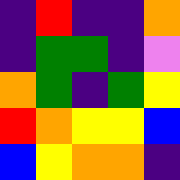[["indigo", "red", "indigo", "indigo", "orange"], ["indigo", "green", "green", "indigo", "violet"], ["orange", "green", "indigo", "green", "yellow"], ["red", "orange", "yellow", "yellow", "blue"], ["blue", "yellow", "orange", "orange", "indigo"]]